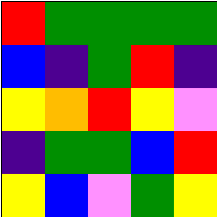[["red", "green", "green", "green", "green"], ["blue", "indigo", "green", "red", "indigo"], ["yellow", "orange", "red", "yellow", "violet"], ["indigo", "green", "green", "blue", "red"], ["yellow", "blue", "violet", "green", "yellow"]]